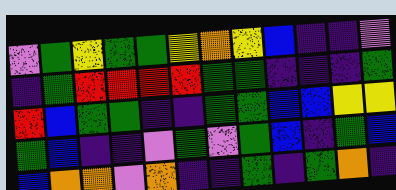[["violet", "green", "yellow", "green", "green", "yellow", "orange", "yellow", "blue", "indigo", "indigo", "violet"], ["indigo", "green", "red", "red", "red", "red", "green", "green", "indigo", "indigo", "indigo", "green"], ["red", "blue", "green", "green", "indigo", "indigo", "green", "green", "blue", "blue", "yellow", "yellow"], ["green", "blue", "indigo", "indigo", "violet", "green", "violet", "green", "blue", "indigo", "green", "blue"], ["blue", "orange", "orange", "violet", "orange", "indigo", "indigo", "green", "indigo", "green", "orange", "indigo"]]